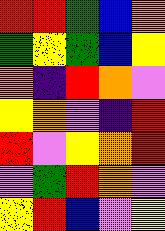[["red", "red", "green", "blue", "orange"], ["green", "yellow", "green", "blue", "yellow"], ["orange", "indigo", "red", "orange", "violet"], ["yellow", "orange", "violet", "indigo", "red"], ["red", "violet", "yellow", "orange", "red"], ["violet", "green", "red", "orange", "violet"], ["yellow", "red", "blue", "violet", "yellow"]]